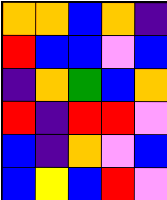[["orange", "orange", "blue", "orange", "indigo"], ["red", "blue", "blue", "violet", "blue"], ["indigo", "orange", "green", "blue", "orange"], ["red", "indigo", "red", "red", "violet"], ["blue", "indigo", "orange", "violet", "blue"], ["blue", "yellow", "blue", "red", "violet"]]